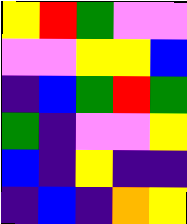[["yellow", "red", "green", "violet", "violet"], ["violet", "violet", "yellow", "yellow", "blue"], ["indigo", "blue", "green", "red", "green"], ["green", "indigo", "violet", "violet", "yellow"], ["blue", "indigo", "yellow", "indigo", "indigo"], ["indigo", "blue", "indigo", "orange", "yellow"]]